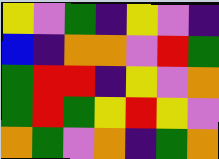[["yellow", "violet", "green", "indigo", "yellow", "violet", "indigo"], ["blue", "indigo", "orange", "orange", "violet", "red", "green"], ["green", "red", "red", "indigo", "yellow", "violet", "orange"], ["green", "red", "green", "yellow", "red", "yellow", "violet"], ["orange", "green", "violet", "orange", "indigo", "green", "orange"]]